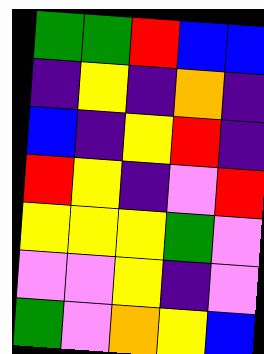[["green", "green", "red", "blue", "blue"], ["indigo", "yellow", "indigo", "orange", "indigo"], ["blue", "indigo", "yellow", "red", "indigo"], ["red", "yellow", "indigo", "violet", "red"], ["yellow", "yellow", "yellow", "green", "violet"], ["violet", "violet", "yellow", "indigo", "violet"], ["green", "violet", "orange", "yellow", "blue"]]